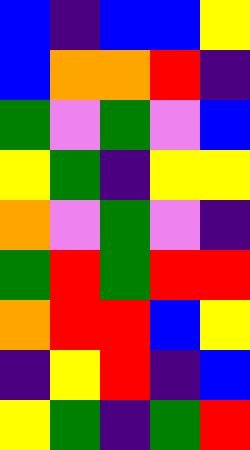[["blue", "indigo", "blue", "blue", "yellow"], ["blue", "orange", "orange", "red", "indigo"], ["green", "violet", "green", "violet", "blue"], ["yellow", "green", "indigo", "yellow", "yellow"], ["orange", "violet", "green", "violet", "indigo"], ["green", "red", "green", "red", "red"], ["orange", "red", "red", "blue", "yellow"], ["indigo", "yellow", "red", "indigo", "blue"], ["yellow", "green", "indigo", "green", "red"]]